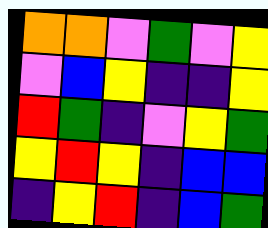[["orange", "orange", "violet", "green", "violet", "yellow"], ["violet", "blue", "yellow", "indigo", "indigo", "yellow"], ["red", "green", "indigo", "violet", "yellow", "green"], ["yellow", "red", "yellow", "indigo", "blue", "blue"], ["indigo", "yellow", "red", "indigo", "blue", "green"]]